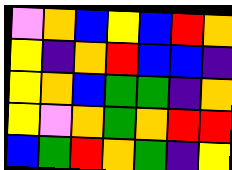[["violet", "orange", "blue", "yellow", "blue", "red", "orange"], ["yellow", "indigo", "orange", "red", "blue", "blue", "indigo"], ["yellow", "orange", "blue", "green", "green", "indigo", "orange"], ["yellow", "violet", "orange", "green", "orange", "red", "red"], ["blue", "green", "red", "orange", "green", "indigo", "yellow"]]